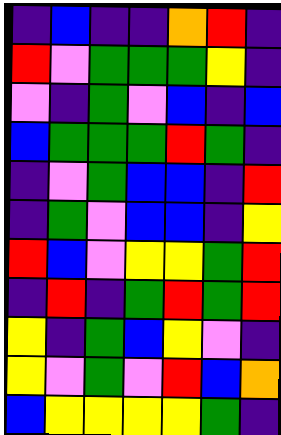[["indigo", "blue", "indigo", "indigo", "orange", "red", "indigo"], ["red", "violet", "green", "green", "green", "yellow", "indigo"], ["violet", "indigo", "green", "violet", "blue", "indigo", "blue"], ["blue", "green", "green", "green", "red", "green", "indigo"], ["indigo", "violet", "green", "blue", "blue", "indigo", "red"], ["indigo", "green", "violet", "blue", "blue", "indigo", "yellow"], ["red", "blue", "violet", "yellow", "yellow", "green", "red"], ["indigo", "red", "indigo", "green", "red", "green", "red"], ["yellow", "indigo", "green", "blue", "yellow", "violet", "indigo"], ["yellow", "violet", "green", "violet", "red", "blue", "orange"], ["blue", "yellow", "yellow", "yellow", "yellow", "green", "indigo"]]